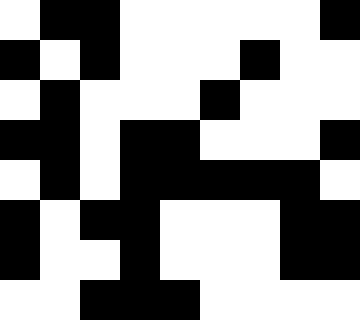[["white", "black", "black", "white", "white", "white", "white", "white", "black"], ["black", "white", "black", "white", "white", "white", "black", "white", "white"], ["white", "black", "white", "white", "white", "black", "white", "white", "white"], ["black", "black", "white", "black", "black", "white", "white", "white", "black"], ["white", "black", "white", "black", "black", "black", "black", "black", "white"], ["black", "white", "black", "black", "white", "white", "white", "black", "black"], ["black", "white", "white", "black", "white", "white", "white", "black", "black"], ["white", "white", "black", "black", "black", "white", "white", "white", "white"]]